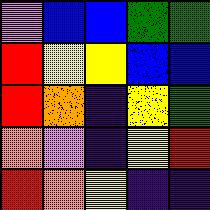[["violet", "blue", "blue", "green", "green"], ["red", "yellow", "yellow", "blue", "blue"], ["red", "orange", "indigo", "yellow", "green"], ["orange", "violet", "indigo", "yellow", "red"], ["red", "orange", "yellow", "indigo", "indigo"]]